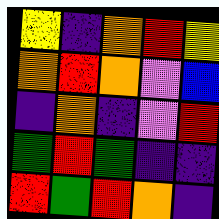[["yellow", "indigo", "orange", "red", "yellow"], ["orange", "red", "orange", "violet", "blue"], ["indigo", "orange", "indigo", "violet", "red"], ["green", "red", "green", "indigo", "indigo"], ["red", "green", "red", "orange", "indigo"]]